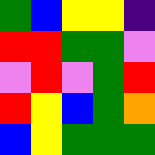[["green", "blue", "yellow", "yellow", "indigo"], ["red", "red", "green", "green", "violet"], ["violet", "red", "violet", "green", "red"], ["red", "yellow", "blue", "green", "orange"], ["blue", "yellow", "green", "green", "green"]]